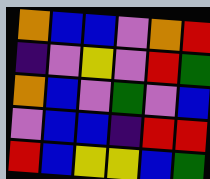[["orange", "blue", "blue", "violet", "orange", "red"], ["indigo", "violet", "yellow", "violet", "red", "green"], ["orange", "blue", "violet", "green", "violet", "blue"], ["violet", "blue", "blue", "indigo", "red", "red"], ["red", "blue", "yellow", "yellow", "blue", "green"]]